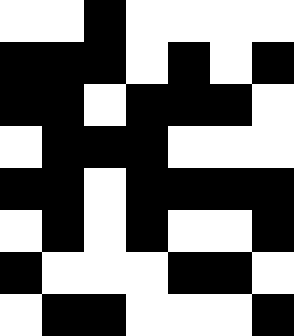[["white", "white", "black", "white", "white", "white", "white"], ["black", "black", "black", "white", "black", "white", "black"], ["black", "black", "white", "black", "black", "black", "white"], ["white", "black", "black", "black", "white", "white", "white"], ["black", "black", "white", "black", "black", "black", "black"], ["white", "black", "white", "black", "white", "white", "black"], ["black", "white", "white", "white", "black", "black", "white"], ["white", "black", "black", "white", "white", "white", "black"]]